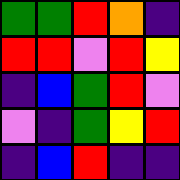[["green", "green", "red", "orange", "indigo"], ["red", "red", "violet", "red", "yellow"], ["indigo", "blue", "green", "red", "violet"], ["violet", "indigo", "green", "yellow", "red"], ["indigo", "blue", "red", "indigo", "indigo"]]